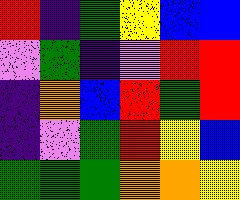[["red", "indigo", "green", "yellow", "blue", "blue"], ["violet", "green", "indigo", "violet", "red", "red"], ["indigo", "orange", "blue", "red", "green", "red"], ["indigo", "violet", "green", "red", "yellow", "blue"], ["green", "green", "green", "orange", "orange", "yellow"]]